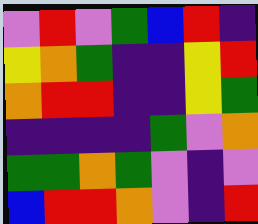[["violet", "red", "violet", "green", "blue", "red", "indigo"], ["yellow", "orange", "green", "indigo", "indigo", "yellow", "red"], ["orange", "red", "red", "indigo", "indigo", "yellow", "green"], ["indigo", "indigo", "indigo", "indigo", "green", "violet", "orange"], ["green", "green", "orange", "green", "violet", "indigo", "violet"], ["blue", "red", "red", "orange", "violet", "indigo", "red"]]